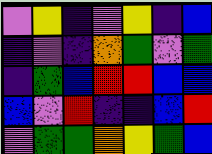[["violet", "yellow", "indigo", "violet", "yellow", "indigo", "blue"], ["indigo", "violet", "indigo", "orange", "green", "violet", "green"], ["indigo", "green", "blue", "red", "red", "blue", "blue"], ["blue", "violet", "red", "indigo", "indigo", "blue", "red"], ["violet", "green", "green", "orange", "yellow", "green", "blue"]]